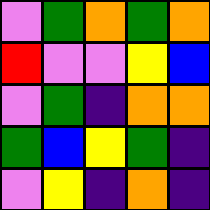[["violet", "green", "orange", "green", "orange"], ["red", "violet", "violet", "yellow", "blue"], ["violet", "green", "indigo", "orange", "orange"], ["green", "blue", "yellow", "green", "indigo"], ["violet", "yellow", "indigo", "orange", "indigo"]]